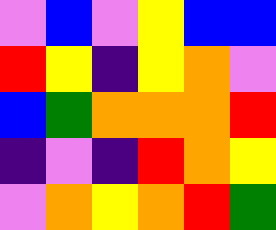[["violet", "blue", "violet", "yellow", "blue", "blue"], ["red", "yellow", "indigo", "yellow", "orange", "violet"], ["blue", "green", "orange", "orange", "orange", "red"], ["indigo", "violet", "indigo", "red", "orange", "yellow"], ["violet", "orange", "yellow", "orange", "red", "green"]]